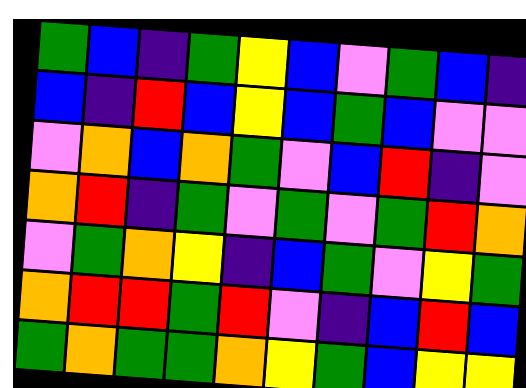[["green", "blue", "indigo", "green", "yellow", "blue", "violet", "green", "blue", "indigo"], ["blue", "indigo", "red", "blue", "yellow", "blue", "green", "blue", "violet", "violet"], ["violet", "orange", "blue", "orange", "green", "violet", "blue", "red", "indigo", "violet"], ["orange", "red", "indigo", "green", "violet", "green", "violet", "green", "red", "orange"], ["violet", "green", "orange", "yellow", "indigo", "blue", "green", "violet", "yellow", "green"], ["orange", "red", "red", "green", "red", "violet", "indigo", "blue", "red", "blue"], ["green", "orange", "green", "green", "orange", "yellow", "green", "blue", "yellow", "yellow"]]